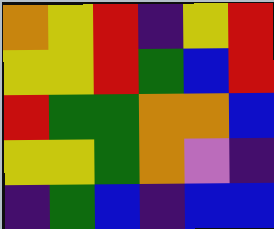[["orange", "yellow", "red", "indigo", "yellow", "red"], ["yellow", "yellow", "red", "green", "blue", "red"], ["red", "green", "green", "orange", "orange", "blue"], ["yellow", "yellow", "green", "orange", "violet", "indigo"], ["indigo", "green", "blue", "indigo", "blue", "blue"]]